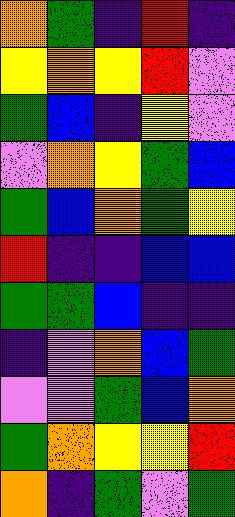[["orange", "green", "indigo", "red", "indigo"], ["yellow", "orange", "yellow", "red", "violet"], ["green", "blue", "indigo", "yellow", "violet"], ["violet", "orange", "yellow", "green", "blue"], ["green", "blue", "orange", "green", "yellow"], ["red", "indigo", "indigo", "blue", "blue"], ["green", "green", "blue", "indigo", "indigo"], ["indigo", "violet", "orange", "blue", "green"], ["violet", "violet", "green", "blue", "orange"], ["green", "orange", "yellow", "yellow", "red"], ["orange", "indigo", "green", "violet", "green"]]